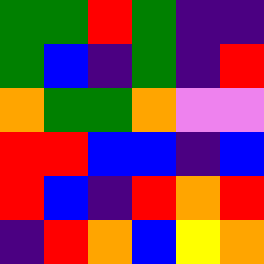[["green", "green", "red", "green", "indigo", "indigo"], ["green", "blue", "indigo", "green", "indigo", "red"], ["orange", "green", "green", "orange", "violet", "violet"], ["red", "red", "blue", "blue", "indigo", "blue"], ["red", "blue", "indigo", "red", "orange", "red"], ["indigo", "red", "orange", "blue", "yellow", "orange"]]